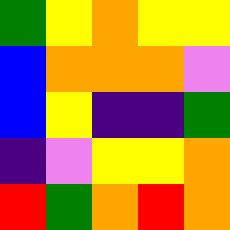[["green", "yellow", "orange", "yellow", "yellow"], ["blue", "orange", "orange", "orange", "violet"], ["blue", "yellow", "indigo", "indigo", "green"], ["indigo", "violet", "yellow", "yellow", "orange"], ["red", "green", "orange", "red", "orange"]]